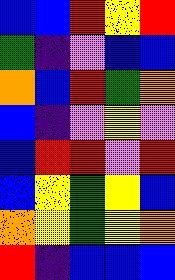[["blue", "blue", "red", "yellow", "red"], ["green", "indigo", "violet", "blue", "blue"], ["orange", "blue", "red", "green", "orange"], ["blue", "indigo", "violet", "yellow", "violet"], ["blue", "red", "red", "violet", "red"], ["blue", "yellow", "green", "yellow", "blue"], ["orange", "yellow", "green", "yellow", "orange"], ["red", "indigo", "blue", "blue", "blue"]]